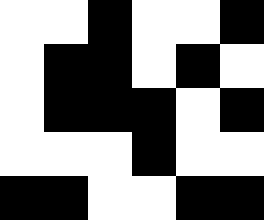[["white", "white", "black", "white", "white", "black"], ["white", "black", "black", "white", "black", "white"], ["white", "black", "black", "black", "white", "black"], ["white", "white", "white", "black", "white", "white"], ["black", "black", "white", "white", "black", "black"]]